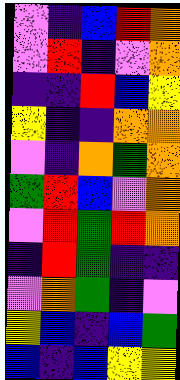[["violet", "indigo", "blue", "red", "orange"], ["violet", "red", "indigo", "violet", "orange"], ["indigo", "indigo", "red", "blue", "yellow"], ["yellow", "indigo", "indigo", "orange", "orange"], ["violet", "indigo", "orange", "green", "orange"], ["green", "red", "blue", "violet", "orange"], ["violet", "red", "green", "red", "orange"], ["indigo", "red", "green", "indigo", "indigo"], ["violet", "orange", "green", "indigo", "violet"], ["yellow", "blue", "indigo", "blue", "green"], ["blue", "indigo", "blue", "yellow", "yellow"]]